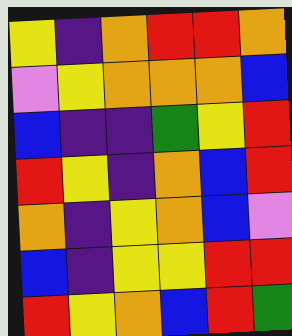[["yellow", "indigo", "orange", "red", "red", "orange"], ["violet", "yellow", "orange", "orange", "orange", "blue"], ["blue", "indigo", "indigo", "green", "yellow", "red"], ["red", "yellow", "indigo", "orange", "blue", "red"], ["orange", "indigo", "yellow", "orange", "blue", "violet"], ["blue", "indigo", "yellow", "yellow", "red", "red"], ["red", "yellow", "orange", "blue", "red", "green"]]